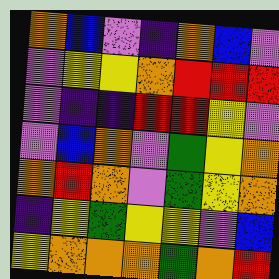[["orange", "blue", "violet", "indigo", "orange", "blue", "violet"], ["violet", "yellow", "yellow", "orange", "red", "red", "red"], ["violet", "indigo", "indigo", "red", "red", "yellow", "violet"], ["violet", "blue", "orange", "violet", "green", "yellow", "orange"], ["orange", "red", "orange", "violet", "green", "yellow", "orange"], ["indigo", "yellow", "green", "yellow", "yellow", "violet", "blue"], ["yellow", "orange", "orange", "orange", "green", "orange", "red"]]